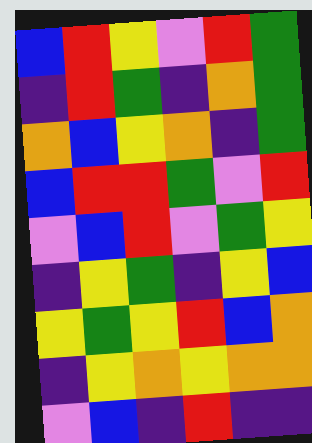[["blue", "red", "yellow", "violet", "red", "green"], ["indigo", "red", "green", "indigo", "orange", "green"], ["orange", "blue", "yellow", "orange", "indigo", "green"], ["blue", "red", "red", "green", "violet", "red"], ["violet", "blue", "red", "violet", "green", "yellow"], ["indigo", "yellow", "green", "indigo", "yellow", "blue"], ["yellow", "green", "yellow", "red", "blue", "orange"], ["indigo", "yellow", "orange", "yellow", "orange", "orange"], ["violet", "blue", "indigo", "red", "indigo", "indigo"]]